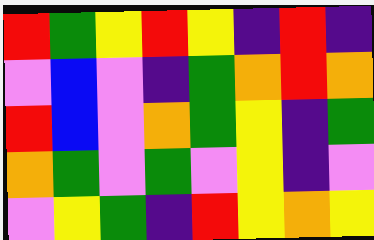[["red", "green", "yellow", "red", "yellow", "indigo", "red", "indigo"], ["violet", "blue", "violet", "indigo", "green", "orange", "red", "orange"], ["red", "blue", "violet", "orange", "green", "yellow", "indigo", "green"], ["orange", "green", "violet", "green", "violet", "yellow", "indigo", "violet"], ["violet", "yellow", "green", "indigo", "red", "yellow", "orange", "yellow"]]